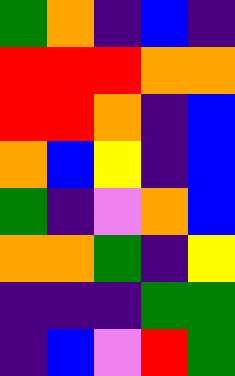[["green", "orange", "indigo", "blue", "indigo"], ["red", "red", "red", "orange", "orange"], ["red", "red", "orange", "indigo", "blue"], ["orange", "blue", "yellow", "indigo", "blue"], ["green", "indigo", "violet", "orange", "blue"], ["orange", "orange", "green", "indigo", "yellow"], ["indigo", "indigo", "indigo", "green", "green"], ["indigo", "blue", "violet", "red", "green"]]